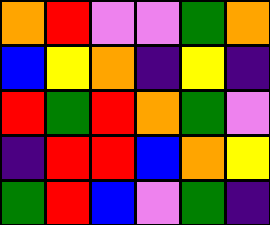[["orange", "red", "violet", "violet", "green", "orange"], ["blue", "yellow", "orange", "indigo", "yellow", "indigo"], ["red", "green", "red", "orange", "green", "violet"], ["indigo", "red", "red", "blue", "orange", "yellow"], ["green", "red", "blue", "violet", "green", "indigo"]]